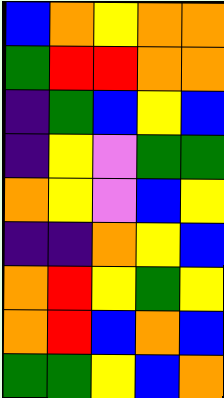[["blue", "orange", "yellow", "orange", "orange"], ["green", "red", "red", "orange", "orange"], ["indigo", "green", "blue", "yellow", "blue"], ["indigo", "yellow", "violet", "green", "green"], ["orange", "yellow", "violet", "blue", "yellow"], ["indigo", "indigo", "orange", "yellow", "blue"], ["orange", "red", "yellow", "green", "yellow"], ["orange", "red", "blue", "orange", "blue"], ["green", "green", "yellow", "blue", "orange"]]